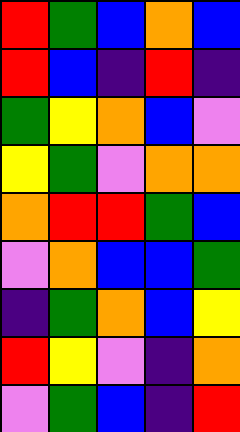[["red", "green", "blue", "orange", "blue"], ["red", "blue", "indigo", "red", "indigo"], ["green", "yellow", "orange", "blue", "violet"], ["yellow", "green", "violet", "orange", "orange"], ["orange", "red", "red", "green", "blue"], ["violet", "orange", "blue", "blue", "green"], ["indigo", "green", "orange", "blue", "yellow"], ["red", "yellow", "violet", "indigo", "orange"], ["violet", "green", "blue", "indigo", "red"]]